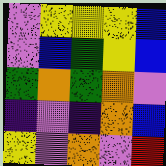[["violet", "yellow", "yellow", "yellow", "blue"], ["violet", "blue", "green", "yellow", "blue"], ["green", "orange", "green", "orange", "violet"], ["indigo", "violet", "indigo", "orange", "blue"], ["yellow", "violet", "orange", "violet", "red"]]